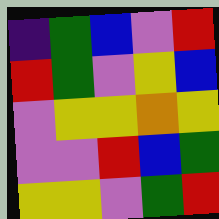[["indigo", "green", "blue", "violet", "red"], ["red", "green", "violet", "yellow", "blue"], ["violet", "yellow", "yellow", "orange", "yellow"], ["violet", "violet", "red", "blue", "green"], ["yellow", "yellow", "violet", "green", "red"]]